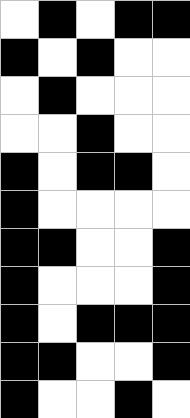[["white", "black", "white", "black", "black"], ["black", "white", "black", "white", "white"], ["white", "black", "white", "white", "white"], ["white", "white", "black", "white", "white"], ["black", "white", "black", "black", "white"], ["black", "white", "white", "white", "white"], ["black", "black", "white", "white", "black"], ["black", "white", "white", "white", "black"], ["black", "white", "black", "black", "black"], ["black", "black", "white", "white", "black"], ["black", "white", "white", "black", "white"]]